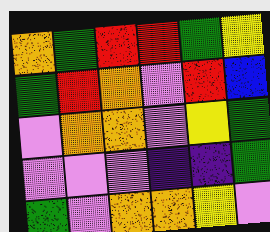[["orange", "green", "red", "red", "green", "yellow"], ["green", "red", "orange", "violet", "red", "blue"], ["violet", "orange", "orange", "violet", "yellow", "green"], ["violet", "violet", "violet", "indigo", "indigo", "green"], ["green", "violet", "orange", "orange", "yellow", "violet"]]